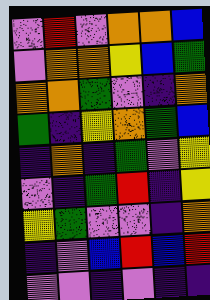[["violet", "red", "violet", "orange", "orange", "blue"], ["violet", "orange", "orange", "yellow", "blue", "green"], ["orange", "orange", "green", "violet", "indigo", "orange"], ["green", "indigo", "yellow", "orange", "green", "blue"], ["indigo", "orange", "indigo", "green", "violet", "yellow"], ["violet", "indigo", "green", "red", "indigo", "yellow"], ["yellow", "green", "violet", "violet", "indigo", "orange"], ["indigo", "violet", "blue", "red", "blue", "red"], ["violet", "violet", "indigo", "violet", "indigo", "indigo"]]